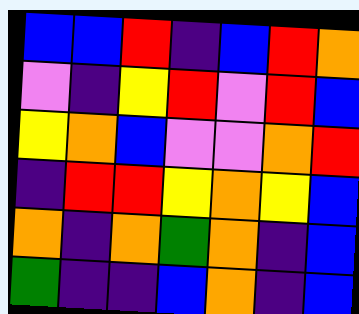[["blue", "blue", "red", "indigo", "blue", "red", "orange"], ["violet", "indigo", "yellow", "red", "violet", "red", "blue"], ["yellow", "orange", "blue", "violet", "violet", "orange", "red"], ["indigo", "red", "red", "yellow", "orange", "yellow", "blue"], ["orange", "indigo", "orange", "green", "orange", "indigo", "blue"], ["green", "indigo", "indigo", "blue", "orange", "indigo", "blue"]]